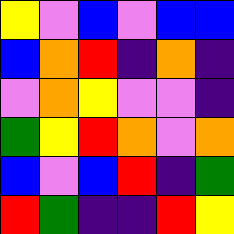[["yellow", "violet", "blue", "violet", "blue", "blue"], ["blue", "orange", "red", "indigo", "orange", "indigo"], ["violet", "orange", "yellow", "violet", "violet", "indigo"], ["green", "yellow", "red", "orange", "violet", "orange"], ["blue", "violet", "blue", "red", "indigo", "green"], ["red", "green", "indigo", "indigo", "red", "yellow"]]